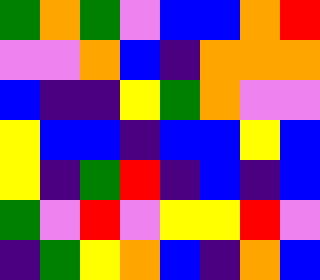[["green", "orange", "green", "violet", "blue", "blue", "orange", "red"], ["violet", "violet", "orange", "blue", "indigo", "orange", "orange", "orange"], ["blue", "indigo", "indigo", "yellow", "green", "orange", "violet", "violet"], ["yellow", "blue", "blue", "indigo", "blue", "blue", "yellow", "blue"], ["yellow", "indigo", "green", "red", "indigo", "blue", "indigo", "blue"], ["green", "violet", "red", "violet", "yellow", "yellow", "red", "violet"], ["indigo", "green", "yellow", "orange", "blue", "indigo", "orange", "blue"]]